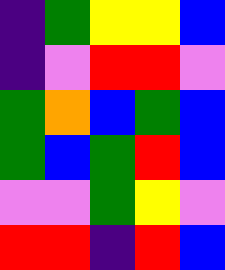[["indigo", "green", "yellow", "yellow", "blue"], ["indigo", "violet", "red", "red", "violet"], ["green", "orange", "blue", "green", "blue"], ["green", "blue", "green", "red", "blue"], ["violet", "violet", "green", "yellow", "violet"], ["red", "red", "indigo", "red", "blue"]]